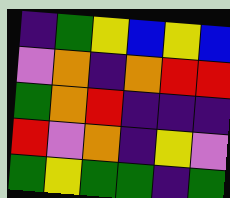[["indigo", "green", "yellow", "blue", "yellow", "blue"], ["violet", "orange", "indigo", "orange", "red", "red"], ["green", "orange", "red", "indigo", "indigo", "indigo"], ["red", "violet", "orange", "indigo", "yellow", "violet"], ["green", "yellow", "green", "green", "indigo", "green"]]